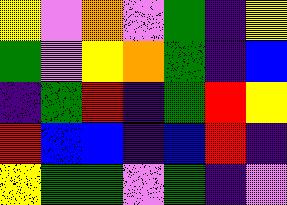[["yellow", "violet", "orange", "violet", "green", "indigo", "yellow"], ["green", "violet", "yellow", "orange", "green", "indigo", "blue"], ["indigo", "green", "red", "indigo", "green", "red", "yellow"], ["red", "blue", "blue", "indigo", "blue", "red", "indigo"], ["yellow", "green", "green", "violet", "green", "indigo", "violet"]]